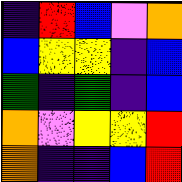[["indigo", "red", "blue", "violet", "orange"], ["blue", "yellow", "yellow", "indigo", "blue"], ["green", "indigo", "green", "indigo", "blue"], ["orange", "violet", "yellow", "yellow", "red"], ["orange", "indigo", "indigo", "blue", "red"]]